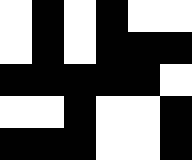[["white", "black", "white", "black", "white", "white"], ["white", "black", "white", "black", "black", "black"], ["black", "black", "black", "black", "black", "white"], ["white", "white", "black", "white", "white", "black"], ["black", "black", "black", "white", "white", "black"]]